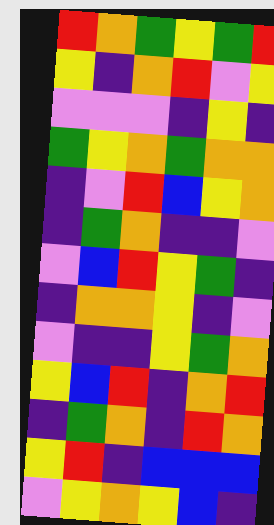[["red", "orange", "green", "yellow", "green", "red"], ["yellow", "indigo", "orange", "red", "violet", "yellow"], ["violet", "violet", "violet", "indigo", "yellow", "indigo"], ["green", "yellow", "orange", "green", "orange", "orange"], ["indigo", "violet", "red", "blue", "yellow", "orange"], ["indigo", "green", "orange", "indigo", "indigo", "violet"], ["violet", "blue", "red", "yellow", "green", "indigo"], ["indigo", "orange", "orange", "yellow", "indigo", "violet"], ["violet", "indigo", "indigo", "yellow", "green", "orange"], ["yellow", "blue", "red", "indigo", "orange", "red"], ["indigo", "green", "orange", "indigo", "red", "orange"], ["yellow", "red", "indigo", "blue", "blue", "blue"], ["violet", "yellow", "orange", "yellow", "blue", "indigo"]]